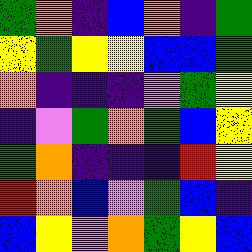[["green", "orange", "indigo", "blue", "orange", "indigo", "green"], ["yellow", "green", "yellow", "yellow", "blue", "blue", "green"], ["orange", "indigo", "indigo", "indigo", "violet", "green", "yellow"], ["indigo", "violet", "green", "orange", "green", "blue", "yellow"], ["green", "orange", "indigo", "indigo", "indigo", "red", "yellow"], ["red", "orange", "blue", "violet", "green", "blue", "indigo"], ["blue", "yellow", "violet", "orange", "green", "yellow", "blue"]]